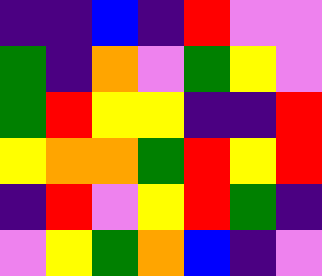[["indigo", "indigo", "blue", "indigo", "red", "violet", "violet"], ["green", "indigo", "orange", "violet", "green", "yellow", "violet"], ["green", "red", "yellow", "yellow", "indigo", "indigo", "red"], ["yellow", "orange", "orange", "green", "red", "yellow", "red"], ["indigo", "red", "violet", "yellow", "red", "green", "indigo"], ["violet", "yellow", "green", "orange", "blue", "indigo", "violet"]]